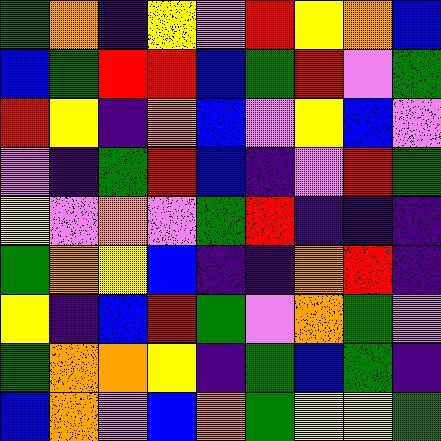[["green", "orange", "indigo", "yellow", "violet", "red", "yellow", "orange", "blue"], ["blue", "green", "red", "red", "blue", "green", "red", "violet", "green"], ["red", "yellow", "indigo", "orange", "blue", "violet", "yellow", "blue", "violet"], ["violet", "indigo", "green", "red", "blue", "indigo", "violet", "red", "green"], ["yellow", "violet", "orange", "violet", "green", "red", "indigo", "indigo", "indigo"], ["green", "orange", "yellow", "blue", "indigo", "indigo", "orange", "red", "indigo"], ["yellow", "indigo", "blue", "red", "green", "violet", "orange", "green", "violet"], ["green", "orange", "orange", "yellow", "indigo", "green", "blue", "green", "indigo"], ["blue", "orange", "violet", "blue", "orange", "green", "yellow", "yellow", "green"]]